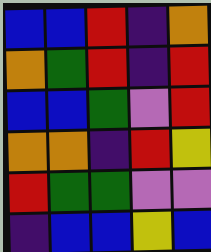[["blue", "blue", "red", "indigo", "orange"], ["orange", "green", "red", "indigo", "red"], ["blue", "blue", "green", "violet", "red"], ["orange", "orange", "indigo", "red", "yellow"], ["red", "green", "green", "violet", "violet"], ["indigo", "blue", "blue", "yellow", "blue"]]